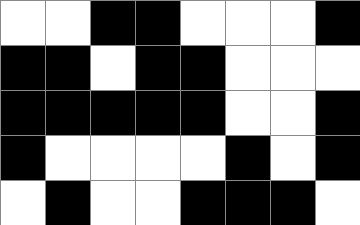[["white", "white", "black", "black", "white", "white", "white", "black"], ["black", "black", "white", "black", "black", "white", "white", "white"], ["black", "black", "black", "black", "black", "white", "white", "black"], ["black", "white", "white", "white", "white", "black", "white", "black"], ["white", "black", "white", "white", "black", "black", "black", "white"]]